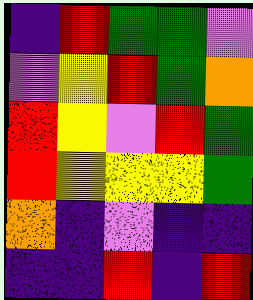[["indigo", "red", "green", "green", "violet"], ["violet", "yellow", "red", "green", "orange"], ["red", "yellow", "violet", "red", "green"], ["red", "yellow", "yellow", "yellow", "green"], ["orange", "indigo", "violet", "indigo", "indigo"], ["indigo", "indigo", "red", "indigo", "red"]]